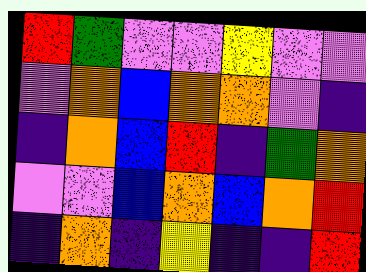[["red", "green", "violet", "violet", "yellow", "violet", "violet"], ["violet", "orange", "blue", "orange", "orange", "violet", "indigo"], ["indigo", "orange", "blue", "red", "indigo", "green", "orange"], ["violet", "violet", "blue", "orange", "blue", "orange", "red"], ["indigo", "orange", "indigo", "yellow", "indigo", "indigo", "red"]]